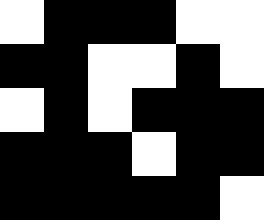[["white", "black", "black", "black", "white", "white"], ["black", "black", "white", "white", "black", "white"], ["white", "black", "white", "black", "black", "black"], ["black", "black", "black", "white", "black", "black"], ["black", "black", "black", "black", "black", "white"]]